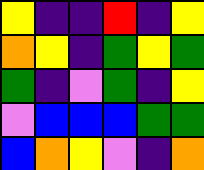[["yellow", "indigo", "indigo", "red", "indigo", "yellow"], ["orange", "yellow", "indigo", "green", "yellow", "green"], ["green", "indigo", "violet", "green", "indigo", "yellow"], ["violet", "blue", "blue", "blue", "green", "green"], ["blue", "orange", "yellow", "violet", "indigo", "orange"]]